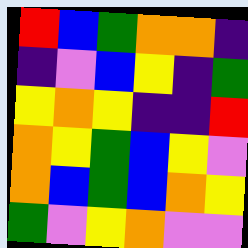[["red", "blue", "green", "orange", "orange", "indigo"], ["indigo", "violet", "blue", "yellow", "indigo", "green"], ["yellow", "orange", "yellow", "indigo", "indigo", "red"], ["orange", "yellow", "green", "blue", "yellow", "violet"], ["orange", "blue", "green", "blue", "orange", "yellow"], ["green", "violet", "yellow", "orange", "violet", "violet"]]